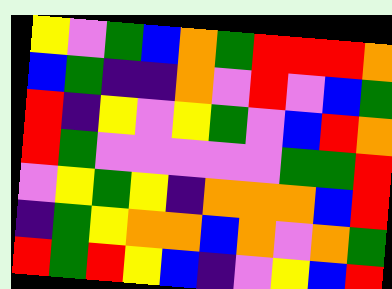[["yellow", "violet", "green", "blue", "orange", "green", "red", "red", "red", "orange"], ["blue", "green", "indigo", "indigo", "orange", "violet", "red", "violet", "blue", "green"], ["red", "indigo", "yellow", "violet", "yellow", "green", "violet", "blue", "red", "orange"], ["red", "green", "violet", "violet", "violet", "violet", "violet", "green", "green", "red"], ["violet", "yellow", "green", "yellow", "indigo", "orange", "orange", "orange", "blue", "red"], ["indigo", "green", "yellow", "orange", "orange", "blue", "orange", "violet", "orange", "green"], ["red", "green", "red", "yellow", "blue", "indigo", "violet", "yellow", "blue", "red"]]